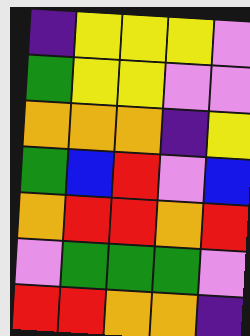[["indigo", "yellow", "yellow", "yellow", "violet"], ["green", "yellow", "yellow", "violet", "violet"], ["orange", "orange", "orange", "indigo", "yellow"], ["green", "blue", "red", "violet", "blue"], ["orange", "red", "red", "orange", "red"], ["violet", "green", "green", "green", "violet"], ["red", "red", "orange", "orange", "indigo"]]